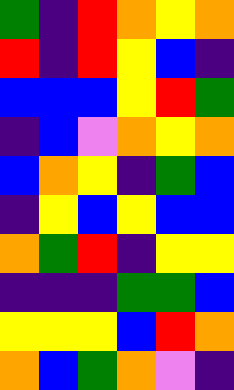[["green", "indigo", "red", "orange", "yellow", "orange"], ["red", "indigo", "red", "yellow", "blue", "indigo"], ["blue", "blue", "blue", "yellow", "red", "green"], ["indigo", "blue", "violet", "orange", "yellow", "orange"], ["blue", "orange", "yellow", "indigo", "green", "blue"], ["indigo", "yellow", "blue", "yellow", "blue", "blue"], ["orange", "green", "red", "indigo", "yellow", "yellow"], ["indigo", "indigo", "indigo", "green", "green", "blue"], ["yellow", "yellow", "yellow", "blue", "red", "orange"], ["orange", "blue", "green", "orange", "violet", "indigo"]]